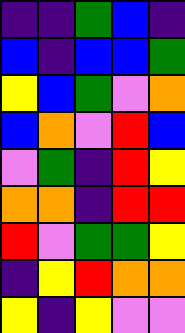[["indigo", "indigo", "green", "blue", "indigo"], ["blue", "indigo", "blue", "blue", "green"], ["yellow", "blue", "green", "violet", "orange"], ["blue", "orange", "violet", "red", "blue"], ["violet", "green", "indigo", "red", "yellow"], ["orange", "orange", "indigo", "red", "red"], ["red", "violet", "green", "green", "yellow"], ["indigo", "yellow", "red", "orange", "orange"], ["yellow", "indigo", "yellow", "violet", "violet"]]